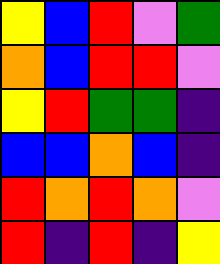[["yellow", "blue", "red", "violet", "green"], ["orange", "blue", "red", "red", "violet"], ["yellow", "red", "green", "green", "indigo"], ["blue", "blue", "orange", "blue", "indigo"], ["red", "orange", "red", "orange", "violet"], ["red", "indigo", "red", "indigo", "yellow"]]